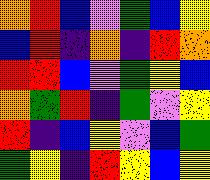[["orange", "red", "blue", "violet", "green", "blue", "yellow"], ["blue", "red", "indigo", "orange", "indigo", "red", "orange"], ["red", "red", "blue", "violet", "green", "yellow", "blue"], ["orange", "green", "red", "indigo", "green", "violet", "yellow"], ["red", "indigo", "blue", "yellow", "violet", "blue", "green"], ["green", "yellow", "indigo", "red", "yellow", "blue", "yellow"]]